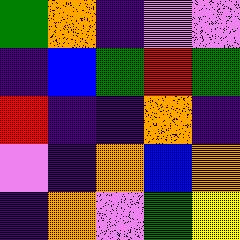[["green", "orange", "indigo", "violet", "violet"], ["indigo", "blue", "green", "red", "green"], ["red", "indigo", "indigo", "orange", "indigo"], ["violet", "indigo", "orange", "blue", "orange"], ["indigo", "orange", "violet", "green", "yellow"]]